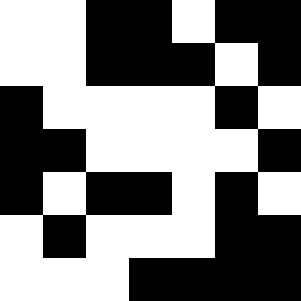[["white", "white", "black", "black", "white", "black", "black"], ["white", "white", "black", "black", "black", "white", "black"], ["black", "white", "white", "white", "white", "black", "white"], ["black", "black", "white", "white", "white", "white", "black"], ["black", "white", "black", "black", "white", "black", "white"], ["white", "black", "white", "white", "white", "black", "black"], ["white", "white", "white", "black", "black", "black", "black"]]